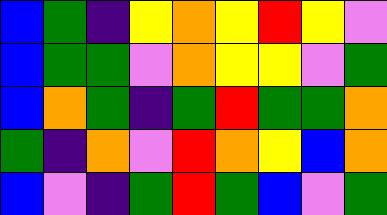[["blue", "green", "indigo", "yellow", "orange", "yellow", "red", "yellow", "violet"], ["blue", "green", "green", "violet", "orange", "yellow", "yellow", "violet", "green"], ["blue", "orange", "green", "indigo", "green", "red", "green", "green", "orange"], ["green", "indigo", "orange", "violet", "red", "orange", "yellow", "blue", "orange"], ["blue", "violet", "indigo", "green", "red", "green", "blue", "violet", "green"]]